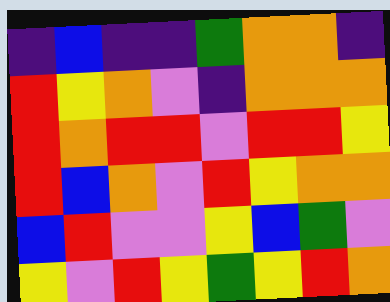[["indigo", "blue", "indigo", "indigo", "green", "orange", "orange", "indigo"], ["red", "yellow", "orange", "violet", "indigo", "orange", "orange", "orange"], ["red", "orange", "red", "red", "violet", "red", "red", "yellow"], ["red", "blue", "orange", "violet", "red", "yellow", "orange", "orange"], ["blue", "red", "violet", "violet", "yellow", "blue", "green", "violet"], ["yellow", "violet", "red", "yellow", "green", "yellow", "red", "orange"]]